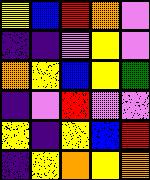[["yellow", "blue", "red", "orange", "violet"], ["indigo", "indigo", "violet", "yellow", "violet"], ["orange", "yellow", "blue", "yellow", "green"], ["indigo", "violet", "red", "violet", "violet"], ["yellow", "indigo", "yellow", "blue", "red"], ["indigo", "yellow", "orange", "yellow", "orange"]]